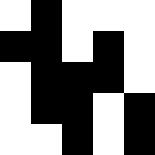[["white", "black", "white", "white", "white"], ["black", "black", "white", "black", "white"], ["white", "black", "black", "black", "white"], ["white", "black", "black", "white", "black"], ["white", "white", "black", "white", "black"]]